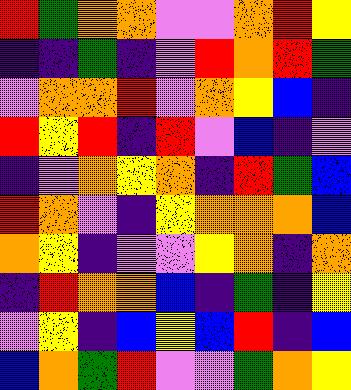[["red", "green", "orange", "orange", "violet", "violet", "orange", "red", "yellow"], ["indigo", "indigo", "green", "indigo", "violet", "red", "orange", "red", "green"], ["violet", "orange", "orange", "red", "violet", "orange", "yellow", "blue", "indigo"], ["red", "yellow", "red", "indigo", "red", "violet", "blue", "indigo", "violet"], ["indigo", "violet", "orange", "yellow", "orange", "indigo", "red", "green", "blue"], ["red", "orange", "violet", "indigo", "yellow", "orange", "orange", "orange", "blue"], ["orange", "yellow", "indigo", "violet", "violet", "yellow", "orange", "indigo", "orange"], ["indigo", "red", "orange", "orange", "blue", "indigo", "green", "indigo", "yellow"], ["violet", "yellow", "indigo", "blue", "yellow", "blue", "red", "indigo", "blue"], ["blue", "orange", "green", "red", "violet", "violet", "green", "orange", "yellow"]]